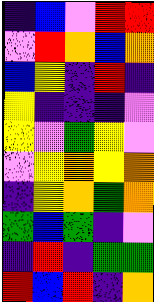[["indigo", "blue", "violet", "red", "red"], ["violet", "red", "orange", "blue", "orange"], ["blue", "yellow", "indigo", "red", "indigo"], ["yellow", "indigo", "indigo", "indigo", "violet"], ["yellow", "violet", "green", "yellow", "violet"], ["violet", "yellow", "orange", "yellow", "orange"], ["indigo", "yellow", "orange", "green", "orange"], ["green", "blue", "green", "indigo", "violet"], ["indigo", "red", "indigo", "green", "green"], ["red", "blue", "red", "indigo", "orange"]]